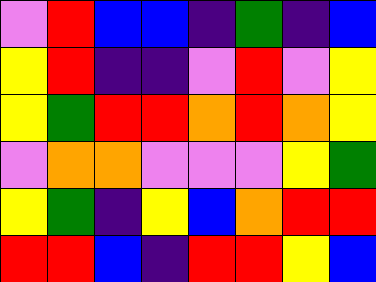[["violet", "red", "blue", "blue", "indigo", "green", "indigo", "blue"], ["yellow", "red", "indigo", "indigo", "violet", "red", "violet", "yellow"], ["yellow", "green", "red", "red", "orange", "red", "orange", "yellow"], ["violet", "orange", "orange", "violet", "violet", "violet", "yellow", "green"], ["yellow", "green", "indigo", "yellow", "blue", "orange", "red", "red"], ["red", "red", "blue", "indigo", "red", "red", "yellow", "blue"]]